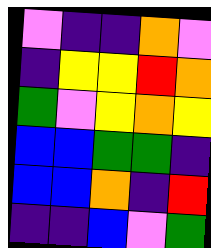[["violet", "indigo", "indigo", "orange", "violet"], ["indigo", "yellow", "yellow", "red", "orange"], ["green", "violet", "yellow", "orange", "yellow"], ["blue", "blue", "green", "green", "indigo"], ["blue", "blue", "orange", "indigo", "red"], ["indigo", "indigo", "blue", "violet", "green"]]